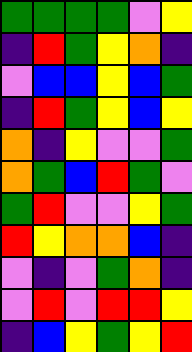[["green", "green", "green", "green", "violet", "yellow"], ["indigo", "red", "green", "yellow", "orange", "indigo"], ["violet", "blue", "blue", "yellow", "blue", "green"], ["indigo", "red", "green", "yellow", "blue", "yellow"], ["orange", "indigo", "yellow", "violet", "violet", "green"], ["orange", "green", "blue", "red", "green", "violet"], ["green", "red", "violet", "violet", "yellow", "green"], ["red", "yellow", "orange", "orange", "blue", "indigo"], ["violet", "indigo", "violet", "green", "orange", "indigo"], ["violet", "red", "violet", "red", "red", "yellow"], ["indigo", "blue", "yellow", "green", "yellow", "red"]]